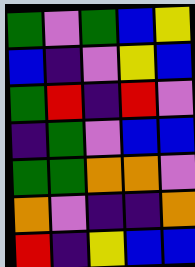[["green", "violet", "green", "blue", "yellow"], ["blue", "indigo", "violet", "yellow", "blue"], ["green", "red", "indigo", "red", "violet"], ["indigo", "green", "violet", "blue", "blue"], ["green", "green", "orange", "orange", "violet"], ["orange", "violet", "indigo", "indigo", "orange"], ["red", "indigo", "yellow", "blue", "blue"]]